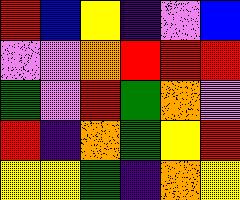[["red", "blue", "yellow", "indigo", "violet", "blue"], ["violet", "violet", "orange", "red", "red", "red"], ["green", "violet", "red", "green", "orange", "violet"], ["red", "indigo", "orange", "green", "yellow", "red"], ["yellow", "yellow", "green", "indigo", "orange", "yellow"]]